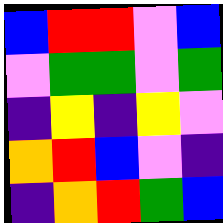[["blue", "red", "red", "violet", "blue"], ["violet", "green", "green", "violet", "green"], ["indigo", "yellow", "indigo", "yellow", "violet"], ["orange", "red", "blue", "violet", "indigo"], ["indigo", "orange", "red", "green", "blue"]]